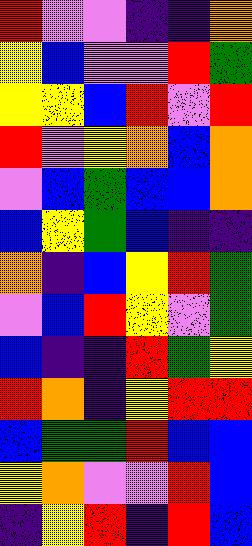[["red", "violet", "violet", "indigo", "indigo", "orange"], ["yellow", "blue", "violet", "violet", "red", "green"], ["yellow", "yellow", "blue", "red", "violet", "red"], ["red", "violet", "yellow", "orange", "blue", "orange"], ["violet", "blue", "green", "blue", "blue", "orange"], ["blue", "yellow", "green", "blue", "indigo", "indigo"], ["orange", "indigo", "blue", "yellow", "red", "green"], ["violet", "blue", "red", "yellow", "violet", "green"], ["blue", "indigo", "indigo", "red", "green", "yellow"], ["red", "orange", "indigo", "yellow", "red", "red"], ["blue", "green", "green", "red", "blue", "blue"], ["yellow", "orange", "violet", "violet", "red", "blue"], ["indigo", "yellow", "red", "indigo", "red", "blue"]]